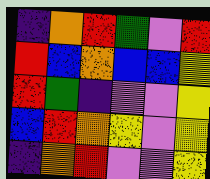[["indigo", "orange", "red", "green", "violet", "red"], ["red", "blue", "orange", "blue", "blue", "yellow"], ["red", "green", "indigo", "violet", "violet", "yellow"], ["blue", "red", "orange", "yellow", "violet", "yellow"], ["indigo", "orange", "red", "violet", "violet", "yellow"]]